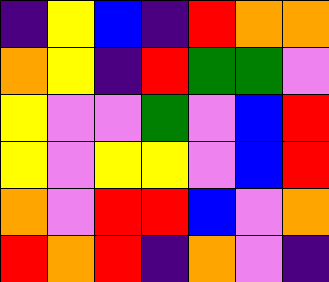[["indigo", "yellow", "blue", "indigo", "red", "orange", "orange"], ["orange", "yellow", "indigo", "red", "green", "green", "violet"], ["yellow", "violet", "violet", "green", "violet", "blue", "red"], ["yellow", "violet", "yellow", "yellow", "violet", "blue", "red"], ["orange", "violet", "red", "red", "blue", "violet", "orange"], ["red", "orange", "red", "indigo", "orange", "violet", "indigo"]]